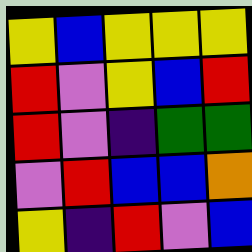[["yellow", "blue", "yellow", "yellow", "yellow"], ["red", "violet", "yellow", "blue", "red"], ["red", "violet", "indigo", "green", "green"], ["violet", "red", "blue", "blue", "orange"], ["yellow", "indigo", "red", "violet", "blue"]]